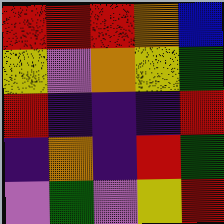[["red", "red", "red", "orange", "blue"], ["yellow", "violet", "orange", "yellow", "green"], ["red", "indigo", "indigo", "indigo", "red"], ["indigo", "orange", "indigo", "red", "green"], ["violet", "green", "violet", "yellow", "red"]]